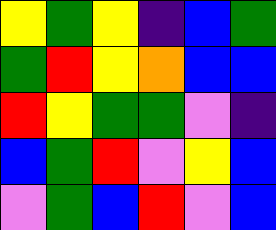[["yellow", "green", "yellow", "indigo", "blue", "green"], ["green", "red", "yellow", "orange", "blue", "blue"], ["red", "yellow", "green", "green", "violet", "indigo"], ["blue", "green", "red", "violet", "yellow", "blue"], ["violet", "green", "blue", "red", "violet", "blue"]]